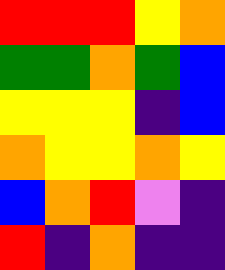[["red", "red", "red", "yellow", "orange"], ["green", "green", "orange", "green", "blue"], ["yellow", "yellow", "yellow", "indigo", "blue"], ["orange", "yellow", "yellow", "orange", "yellow"], ["blue", "orange", "red", "violet", "indigo"], ["red", "indigo", "orange", "indigo", "indigo"]]